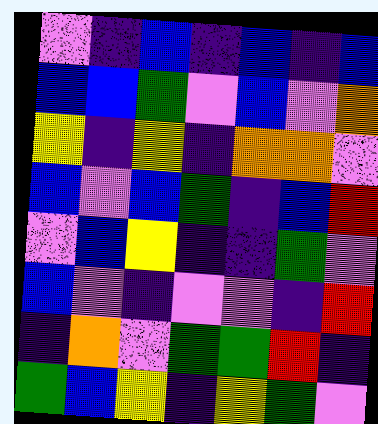[["violet", "indigo", "blue", "indigo", "blue", "indigo", "blue"], ["blue", "blue", "green", "violet", "blue", "violet", "orange"], ["yellow", "indigo", "yellow", "indigo", "orange", "orange", "violet"], ["blue", "violet", "blue", "green", "indigo", "blue", "red"], ["violet", "blue", "yellow", "indigo", "indigo", "green", "violet"], ["blue", "violet", "indigo", "violet", "violet", "indigo", "red"], ["indigo", "orange", "violet", "green", "green", "red", "indigo"], ["green", "blue", "yellow", "indigo", "yellow", "green", "violet"]]